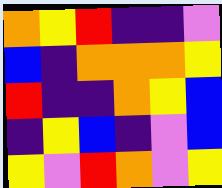[["orange", "yellow", "red", "indigo", "indigo", "violet"], ["blue", "indigo", "orange", "orange", "orange", "yellow"], ["red", "indigo", "indigo", "orange", "yellow", "blue"], ["indigo", "yellow", "blue", "indigo", "violet", "blue"], ["yellow", "violet", "red", "orange", "violet", "yellow"]]